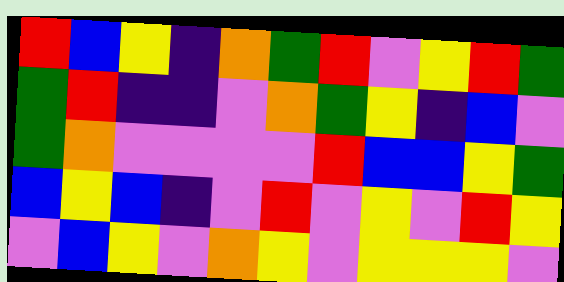[["red", "blue", "yellow", "indigo", "orange", "green", "red", "violet", "yellow", "red", "green"], ["green", "red", "indigo", "indigo", "violet", "orange", "green", "yellow", "indigo", "blue", "violet"], ["green", "orange", "violet", "violet", "violet", "violet", "red", "blue", "blue", "yellow", "green"], ["blue", "yellow", "blue", "indigo", "violet", "red", "violet", "yellow", "violet", "red", "yellow"], ["violet", "blue", "yellow", "violet", "orange", "yellow", "violet", "yellow", "yellow", "yellow", "violet"]]